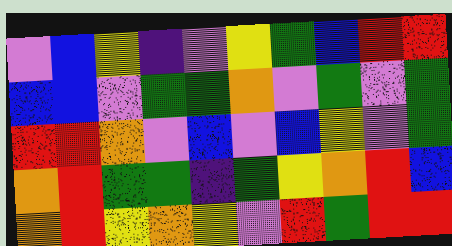[["violet", "blue", "yellow", "indigo", "violet", "yellow", "green", "blue", "red", "red"], ["blue", "blue", "violet", "green", "green", "orange", "violet", "green", "violet", "green"], ["red", "red", "orange", "violet", "blue", "violet", "blue", "yellow", "violet", "green"], ["orange", "red", "green", "green", "indigo", "green", "yellow", "orange", "red", "blue"], ["orange", "red", "yellow", "orange", "yellow", "violet", "red", "green", "red", "red"]]